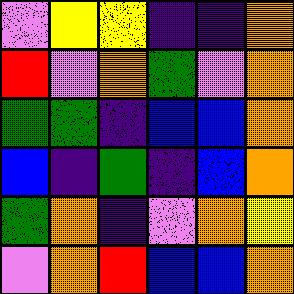[["violet", "yellow", "yellow", "indigo", "indigo", "orange"], ["red", "violet", "orange", "green", "violet", "orange"], ["green", "green", "indigo", "blue", "blue", "orange"], ["blue", "indigo", "green", "indigo", "blue", "orange"], ["green", "orange", "indigo", "violet", "orange", "yellow"], ["violet", "orange", "red", "blue", "blue", "orange"]]